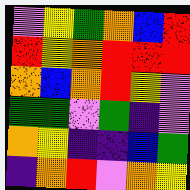[["violet", "yellow", "green", "orange", "blue", "red"], ["red", "yellow", "orange", "red", "red", "red"], ["orange", "blue", "orange", "red", "yellow", "violet"], ["green", "green", "violet", "green", "indigo", "violet"], ["orange", "yellow", "indigo", "indigo", "blue", "green"], ["indigo", "orange", "red", "violet", "orange", "yellow"]]